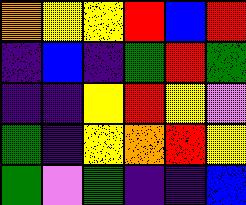[["orange", "yellow", "yellow", "red", "blue", "red"], ["indigo", "blue", "indigo", "green", "red", "green"], ["indigo", "indigo", "yellow", "red", "yellow", "violet"], ["green", "indigo", "yellow", "orange", "red", "yellow"], ["green", "violet", "green", "indigo", "indigo", "blue"]]